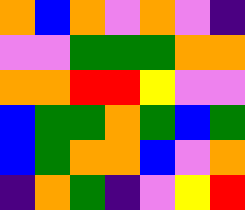[["orange", "blue", "orange", "violet", "orange", "violet", "indigo"], ["violet", "violet", "green", "green", "green", "orange", "orange"], ["orange", "orange", "red", "red", "yellow", "violet", "violet"], ["blue", "green", "green", "orange", "green", "blue", "green"], ["blue", "green", "orange", "orange", "blue", "violet", "orange"], ["indigo", "orange", "green", "indigo", "violet", "yellow", "red"]]